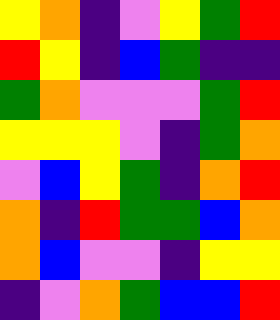[["yellow", "orange", "indigo", "violet", "yellow", "green", "red"], ["red", "yellow", "indigo", "blue", "green", "indigo", "indigo"], ["green", "orange", "violet", "violet", "violet", "green", "red"], ["yellow", "yellow", "yellow", "violet", "indigo", "green", "orange"], ["violet", "blue", "yellow", "green", "indigo", "orange", "red"], ["orange", "indigo", "red", "green", "green", "blue", "orange"], ["orange", "blue", "violet", "violet", "indigo", "yellow", "yellow"], ["indigo", "violet", "orange", "green", "blue", "blue", "red"]]